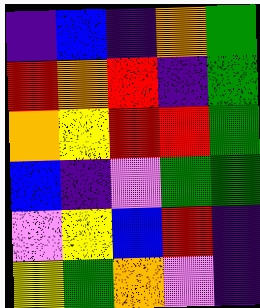[["indigo", "blue", "indigo", "orange", "green"], ["red", "orange", "red", "indigo", "green"], ["orange", "yellow", "red", "red", "green"], ["blue", "indigo", "violet", "green", "green"], ["violet", "yellow", "blue", "red", "indigo"], ["yellow", "green", "orange", "violet", "indigo"]]